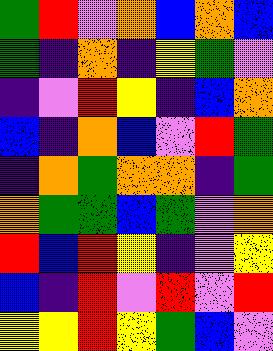[["green", "red", "violet", "orange", "blue", "orange", "blue"], ["green", "indigo", "orange", "indigo", "yellow", "green", "violet"], ["indigo", "violet", "red", "yellow", "indigo", "blue", "orange"], ["blue", "indigo", "orange", "blue", "violet", "red", "green"], ["indigo", "orange", "green", "orange", "orange", "indigo", "green"], ["orange", "green", "green", "blue", "green", "violet", "orange"], ["red", "blue", "red", "yellow", "indigo", "violet", "yellow"], ["blue", "indigo", "red", "violet", "red", "violet", "red"], ["yellow", "yellow", "red", "yellow", "green", "blue", "violet"]]